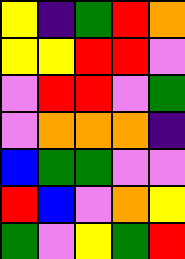[["yellow", "indigo", "green", "red", "orange"], ["yellow", "yellow", "red", "red", "violet"], ["violet", "red", "red", "violet", "green"], ["violet", "orange", "orange", "orange", "indigo"], ["blue", "green", "green", "violet", "violet"], ["red", "blue", "violet", "orange", "yellow"], ["green", "violet", "yellow", "green", "red"]]